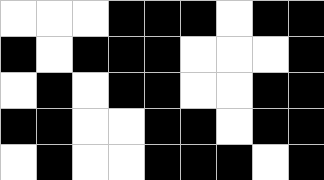[["white", "white", "white", "black", "black", "black", "white", "black", "black"], ["black", "white", "black", "black", "black", "white", "white", "white", "black"], ["white", "black", "white", "black", "black", "white", "white", "black", "black"], ["black", "black", "white", "white", "black", "black", "white", "black", "black"], ["white", "black", "white", "white", "black", "black", "black", "white", "black"]]